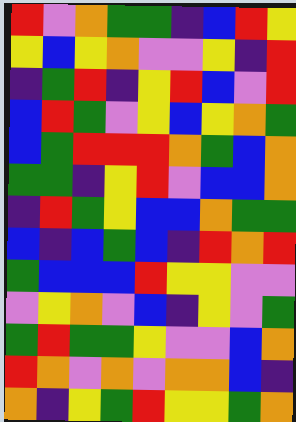[["red", "violet", "orange", "green", "green", "indigo", "blue", "red", "yellow"], ["yellow", "blue", "yellow", "orange", "violet", "violet", "yellow", "indigo", "red"], ["indigo", "green", "red", "indigo", "yellow", "red", "blue", "violet", "red"], ["blue", "red", "green", "violet", "yellow", "blue", "yellow", "orange", "green"], ["blue", "green", "red", "red", "red", "orange", "green", "blue", "orange"], ["green", "green", "indigo", "yellow", "red", "violet", "blue", "blue", "orange"], ["indigo", "red", "green", "yellow", "blue", "blue", "orange", "green", "green"], ["blue", "indigo", "blue", "green", "blue", "indigo", "red", "orange", "red"], ["green", "blue", "blue", "blue", "red", "yellow", "yellow", "violet", "violet"], ["violet", "yellow", "orange", "violet", "blue", "indigo", "yellow", "violet", "green"], ["green", "red", "green", "green", "yellow", "violet", "violet", "blue", "orange"], ["red", "orange", "violet", "orange", "violet", "orange", "orange", "blue", "indigo"], ["orange", "indigo", "yellow", "green", "red", "yellow", "yellow", "green", "orange"]]